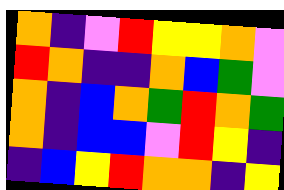[["orange", "indigo", "violet", "red", "yellow", "yellow", "orange", "violet"], ["red", "orange", "indigo", "indigo", "orange", "blue", "green", "violet"], ["orange", "indigo", "blue", "orange", "green", "red", "orange", "green"], ["orange", "indigo", "blue", "blue", "violet", "red", "yellow", "indigo"], ["indigo", "blue", "yellow", "red", "orange", "orange", "indigo", "yellow"]]